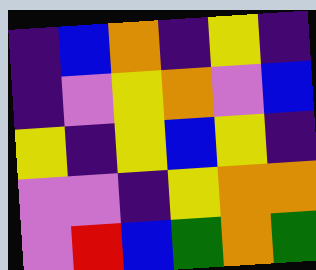[["indigo", "blue", "orange", "indigo", "yellow", "indigo"], ["indigo", "violet", "yellow", "orange", "violet", "blue"], ["yellow", "indigo", "yellow", "blue", "yellow", "indigo"], ["violet", "violet", "indigo", "yellow", "orange", "orange"], ["violet", "red", "blue", "green", "orange", "green"]]